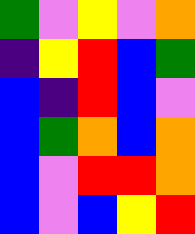[["green", "violet", "yellow", "violet", "orange"], ["indigo", "yellow", "red", "blue", "green"], ["blue", "indigo", "red", "blue", "violet"], ["blue", "green", "orange", "blue", "orange"], ["blue", "violet", "red", "red", "orange"], ["blue", "violet", "blue", "yellow", "red"]]